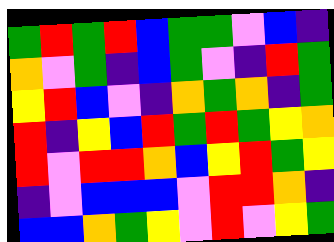[["green", "red", "green", "red", "blue", "green", "green", "violet", "blue", "indigo"], ["orange", "violet", "green", "indigo", "blue", "green", "violet", "indigo", "red", "green"], ["yellow", "red", "blue", "violet", "indigo", "orange", "green", "orange", "indigo", "green"], ["red", "indigo", "yellow", "blue", "red", "green", "red", "green", "yellow", "orange"], ["red", "violet", "red", "red", "orange", "blue", "yellow", "red", "green", "yellow"], ["indigo", "violet", "blue", "blue", "blue", "violet", "red", "red", "orange", "indigo"], ["blue", "blue", "orange", "green", "yellow", "violet", "red", "violet", "yellow", "green"]]